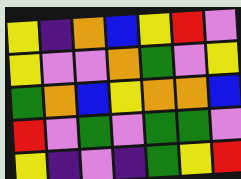[["yellow", "indigo", "orange", "blue", "yellow", "red", "violet"], ["yellow", "violet", "violet", "orange", "green", "violet", "yellow"], ["green", "orange", "blue", "yellow", "orange", "orange", "blue"], ["red", "violet", "green", "violet", "green", "green", "violet"], ["yellow", "indigo", "violet", "indigo", "green", "yellow", "red"]]